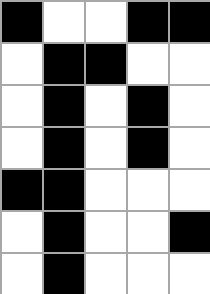[["black", "white", "white", "black", "black"], ["white", "black", "black", "white", "white"], ["white", "black", "white", "black", "white"], ["white", "black", "white", "black", "white"], ["black", "black", "white", "white", "white"], ["white", "black", "white", "white", "black"], ["white", "black", "white", "white", "white"]]